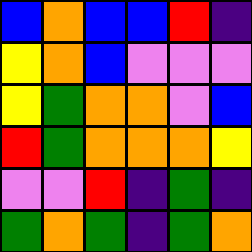[["blue", "orange", "blue", "blue", "red", "indigo"], ["yellow", "orange", "blue", "violet", "violet", "violet"], ["yellow", "green", "orange", "orange", "violet", "blue"], ["red", "green", "orange", "orange", "orange", "yellow"], ["violet", "violet", "red", "indigo", "green", "indigo"], ["green", "orange", "green", "indigo", "green", "orange"]]